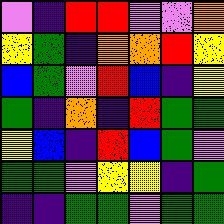[["violet", "indigo", "red", "red", "violet", "violet", "orange"], ["yellow", "green", "indigo", "orange", "orange", "red", "yellow"], ["blue", "green", "violet", "red", "blue", "indigo", "yellow"], ["green", "indigo", "orange", "indigo", "red", "green", "green"], ["yellow", "blue", "indigo", "red", "blue", "green", "violet"], ["green", "green", "violet", "yellow", "yellow", "indigo", "green"], ["indigo", "indigo", "green", "green", "violet", "green", "green"]]